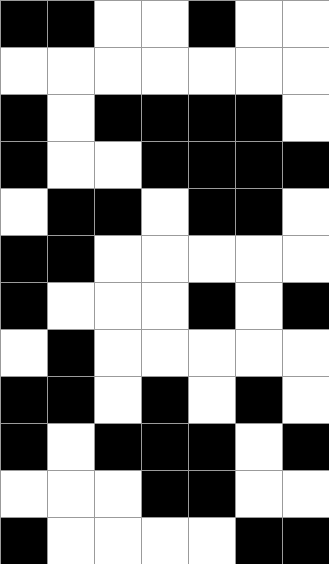[["black", "black", "white", "white", "black", "white", "white"], ["white", "white", "white", "white", "white", "white", "white"], ["black", "white", "black", "black", "black", "black", "white"], ["black", "white", "white", "black", "black", "black", "black"], ["white", "black", "black", "white", "black", "black", "white"], ["black", "black", "white", "white", "white", "white", "white"], ["black", "white", "white", "white", "black", "white", "black"], ["white", "black", "white", "white", "white", "white", "white"], ["black", "black", "white", "black", "white", "black", "white"], ["black", "white", "black", "black", "black", "white", "black"], ["white", "white", "white", "black", "black", "white", "white"], ["black", "white", "white", "white", "white", "black", "black"]]